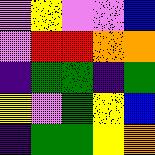[["violet", "yellow", "violet", "violet", "blue"], ["violet", "red", "red", "orange", "orange"], ["indigo", "green", "green", "indigo", "green"], ["yellow", "violet", "green", "yellow", "blue"], ["indigo", "green", "green", "yellow", "orange"]]